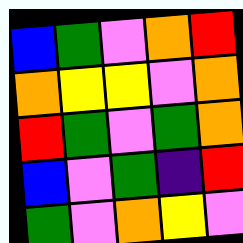[["blue", "green", "violet", "orange", "red"], ["orange", "yellow", "yellow", "violet", "orange"], ["red", "green", "violet", "green", "orange"], ["blue", "violet", "green", "indigo", "red"], ["green", "violet", "orange", "yellow", "violet"]]